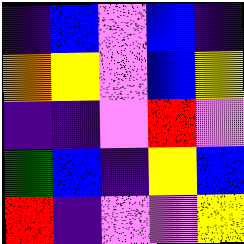[["indigo", "blue", "violet", "blue", "indigo"], ["orange", "yellow", "violet", "blue", "yellow"], ["indigo", "indigo", "violet", "red", "violet"], ["green", "blue", "indigo", "yellow", "blue"], ["red", "indigo", "violet", "violet", "yellow"]]